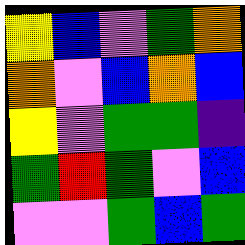[["yellow", "blue", "violet", "green", "orange"], ["orange", "violet", "blue", "orange", "blue"], ["yellow", "violet", "green", "green", "indigo"], ["green", "red", "green", "violet", "blue"], ["violet", "violet", "green", "blue", "green"]]